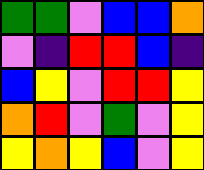[["green", "green", "violet", "blue", "blue", "orange"], ["violet", "indigo", "red", "red", "blue", "indigo"], ["blue", "yellow", "violet", "red", "red", "yellow"], ["orange", "red", "violet", "green", "violet", "yellow"], ["yellow", "orange", "yellow", "blue", "violet", "yellow"]]